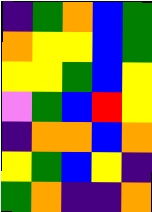[["indigo", "green", "orange", "blue", "green"], ["orange", "yellow", "yellow", "blue", "green"], ["yellow", "yellow", "green", "blue", "yellow"], ["violet", "green", "blue", "red", "yellow"], ["indigo", "orange", "orange", "blue", "orange"], ["yellow", "green", "blue", "yellow", "indigo"], ["green", "orange", "indigo", "indigo", "orange"]]